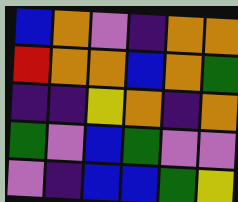[["blue", "orange", "violet", "indigo", "orange", "orange"], ["red", "orange", "orange", "blue", "orange", "green"], ["indigo", "indigo", "yellow", "orange", "indigo", "orange"], ["green", "violet", "blue", "green", "violet", "violet"], ["violet", "indigo", "blue", "blue", "green", "yellow"]]